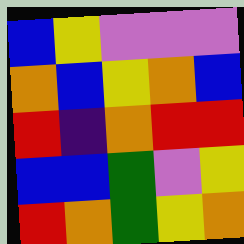[["blue", "yellow", "violet", "violet", "violet"], ["orange", "blue", "yellow", "orange", "blue"], ["red", "indigo", "orange", "red", "red"], ["blue", "blue", "green", "violet", "yellow"], ["red", "orange", "green", "yellow", "orange"]]